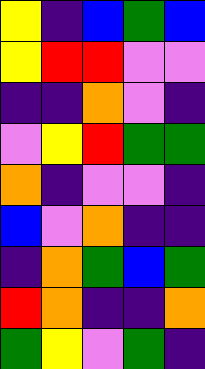[["yellow", "indigo", "blue", "green", "blue"], ["yellow", "red", "red", "violet", "violet"], ["indigo", "indigo", "orange", "violet", "indigo"], ["violet", "yellow", "red", "green", "green"], ["orange", "indigo", "violet", "violet", "indigo"], ["blue", "violet", "orange", "indigo", "indigo"], ["indigo", "orange", "green", "blue", "green"], ["red", "orange", "indigo", "indigo", "orange"], ["green", "yellow", "violet", "green", "indigo"]]